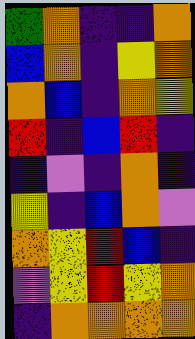[["green", "orange", "indigo", "indigo", "orange"], ["blue", "orange", "indigo", "yellow", "orange"], ["orange", "blue", "indigo", "orange", "yellow"], ["red", "indigo", "blue", "red", "indigo"], ["indigo", "violet", "indigo", "orange", "indigo"], ["yellow", "indigo", "blue", "orange", "violet"], ["orange", "yellow", "red", "blue", "indigo"], ["violet", "yellow", "red", "yellow", "orange"], ["indigo", "orange", "orange", "orange", "orange"]]